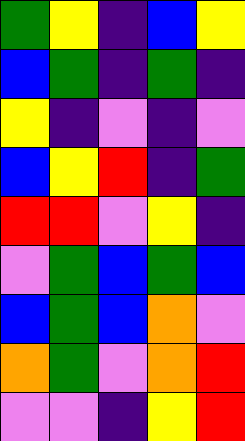[["green", "yellow", "indigo", "blue", "yellow"], ["blue", "green", "indigo", "green", "indigo"], ["yellow", "indigo", "violet", "indigo", "violet"], ["blue", "yellow", "red", "indigo", "green"], ["red", "red", "violet", "yellow", "indigo"], ["violet", "green", "blue", "green", "blue"], ["blue", "green", "blue", "orange", "violet"], ["orange", "green", "violet", "orange", "red"], ["violet", "violet", "indigo", "yellow", "red"]]